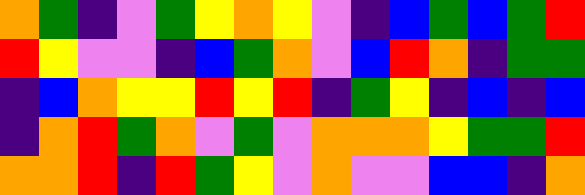[["orange", "green", "indigo", "violet", "green", "yellow", "orange", "yellow", "violet", "indigo", "blue", "green", "blue", "green", "red"], ["red", "yellow", "violet", "violet", "indigo", "blue", "green", "orange", "violet", "blue", "red", "orange", "indigo", "green", "green"], ["indigo", "blue", "orange", "yellow", "yellow", "red", "yellow", "red", "indigo", "green", "yellow", "indigo", "blue", "indigo", "blue"], ["indigo", "orange", "red", "green", "orange", "violet", "green", "violet", "orange", "orange", "orange", "yellow", "green", "green", "red"], ["orange", "orange", "red", "indigo", "red", "green", "yellow", "violet", "orange", "violet", "violet", "blue", "blue", "indigo", "orange"]]